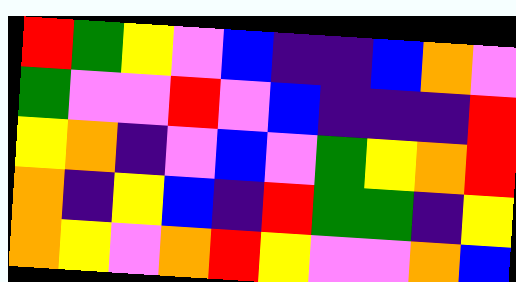[["red", "green", "yellow", "violet", "blue", "indigo", "indigo", "blue", "orange", "violet"], ["green", "violet", "violet", "red", "violet", "blue", "indigo", "indigo", "indigo", "red"], ["yellow", "orange", "indigo", "violet", "blue", "violet", "green", "yellow", "orange", "red"], ["orange", "indigo", "yellow", "blue", "indigo", "red", "green", "green", "indigo", "yellow"], ["orange", "yellow", "violet", "orange", "red", "yellow", "violet", "violet", "orange", "blue"]]